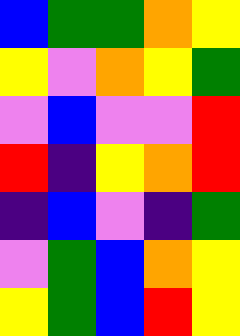[["blue", "green", "green", "orange", "yellow"], ["yellow", "violet", "orange", "yellow", "green"], ["violet", "blue", "violet", "violet", "red"], ["red", "indigo", "yellow", "orange", "red"], ["indigo", "blue", "violet", "indigo", "green"], ["violet", "green", "blue", "orange", "yellow"], ["yellow", "green", "blue", "red", "yellow"]]